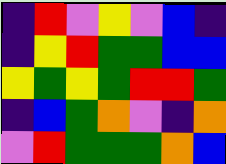[["indigo", "red", "violet", "yellow", "violet", "blue", "indigo"], ["indigo", "yellow", "red", "green", "green", "blue", "blue"], ["yellow", "green", "yellow", "green", "red", "red", "green"], ["indigo", "blue", "green", "orange", "violet", "indigo", "orange"], ["violet", "red", "green", "green", "green", "orange", "blue"]]